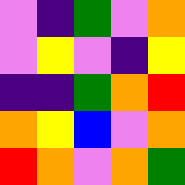[["violet", "indigo", "green", "violet", "orange"], ["violet", "yellow", "violet", "indigo", "yellow"], ["indigo", "indigo", "green", "orange", "red"], ["orange", "yellow", "blue", "violet", "orange"], ["red", "orange", "violet", "orange", "green"]]